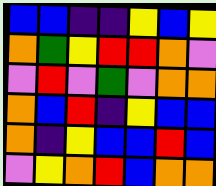[["blue", "blue", "indigo", "indigo", "yellow", "blue", "yellow"], ["orange", "green", "yellow", "red", "red", "orange", "violet"], ["violet", "red", "violet", "green", "violet", "orange", "orange"], ["orange", "blue", "red", "indigo", "yellow", "blue", "blue"], ["orange", "indigo", "yellow", "blue", "blue", "red", "blue"], ["violet", "yellow", "orange", "red", "blue", "orange", "orange"]]